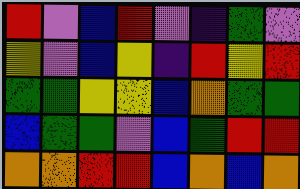[["red", "violet", "blue", "red", "violet", "indigo", "green", "violet"], ["yellow", "violet", "blue", "yellow", "indigo", "red", "yellow", "red"], ["green", "green", "yellow", "yellow", "blue", "orange", "green", "green"], ["blue", "green", "green", "violet", "blue", "green", "red", "red"], ["orange", "orange", "red", "red", "blue", "orange", "blue", "orange"]]